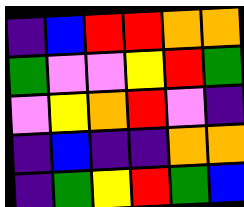[["indigo", "blue", "red", "red", "orange", "orange"], ["green", "violet", "violet", "yellow", "red", "green"], ["violet", "yellow", "orange", "red", "violet", "indigo"], ["indigo", "blue", "indigo", "indigo", "orange", "orange"], ["indigo", "green", "yellow", "red", "green", "blue"]]